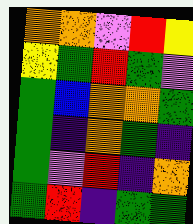[["orange", "orange", "violet", "red", "yellow"], ["yellow", "green", "red", "green", "violet"], ["green", "blue", "orange", "orange", "green"], ["green", "indigo", "orange", "green", "indigo"], ["green", "violet", "red", "indigo", "orange"], ["green", "red", "indigo", "green", "green"]]